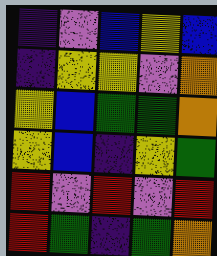[["indigo", "violet", "blue", "yellow", "blue"], ["indigo", "yellow", "yellow", "violet", "orange"], ["yellow", "blue", "green", "green", "orange"], ["yellow", "blue", "indigo", "yellow", "green"], ["red", "violet", "red", "violet", "red"], ["red", "green", "indigo", "green", "orange"]]